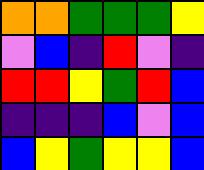[["orange", "orange", "green", "green", "green", "yellow"], ["violet", "blue", "indigo", "red", "violet", "indigo"], ["red", "red", "yellow", "green", "red", "blue"], ["indigo", "indigo", "indigo", "blue", "violet", "blue"], ["blue", "yellow", "green", "yellow", "yellow", "blue"]]